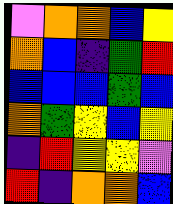[["violet", "orange", "orange", "blue", "yellow"], ["orange", "blue", "indigo", "green", "red"], ["blue", "blue", "blue", "green", "blue"], ["orange", "green", "yellow", "blue", "yellow"], ["indigo", "red", "yellow", "yellow", "violet"], ["red", "indigo", "orange", "orange", "blue"]]